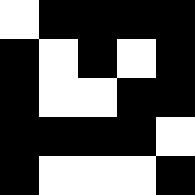[["white", "black", "black", "black", "black"], ["black", "white", "black", "white", "black"], ["black", "white", "white", "black", "black"], ["black", "black", "black", "black", "white"], ["black", "white", "white", "white", "black"]]